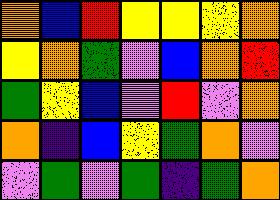[["orange", "blue", "red", "yellow", "yellow", "yellow", "orange"], ["yellow", "orange", "green", "violet", "blue", "orange", "red"], ["green", "yellow", "blue", "violet", "red", "violet", "orange"], ["orange", "indigo", "blue", "yellow", "green", "orange", "violet"], ["violet", "green", "violet", "green", "indigo", "green", "orange"]]